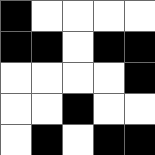[["black", "white", "white", "white", "white"], ["black", "black", "white", "black", "black"], ["white", "white", "white", "white", "black"], ["white", "white", "black", "white", "white"], ["white", "black", "white", "black", "black"]]